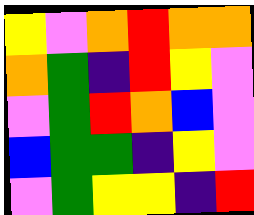[["yellow", "violet", "orange", "red", "orange", "orange"], ["orange", "green", "indigo", "red", "yellow", "violet"], ["violet", "green", "red", "orange", "blue", "violet"], ["blue", "green", "green", "indigo", "yellow", "violet"], ["violet", "green", "yellow", "yellow", "indigo", "red"]]